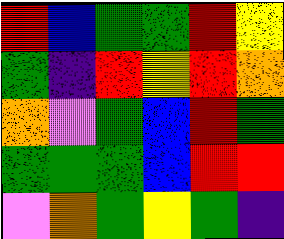[["red", "blue", "green", "green", "red", "yellow"], ["green", "indigo", "red", "yellow", "red", "orange"], ["orange", "violet", "green", "blue", "red", "green"], ["green", "green", "green", "blue", "red", "red"], ["violet", "orange", "green", "yellow", "green", "indigo"]]